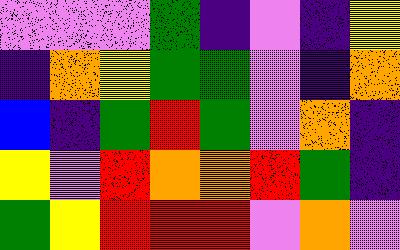[["violet", "violet", "violet", "green", "indigo", "violet", "indigo", "yellow"], ["indigo", "orange", "yellow", "green", "green", "violet", "indigo", "orange"], ["blue", "indigo", "green", "red", "green", "violet", "orange", "indigo"], ["yellow", "violet", "red", "orange", "orange", "red", "green", "indigo"], ["green", "yellow", "red", "red", "red", "violet", "orange", "violet"]]